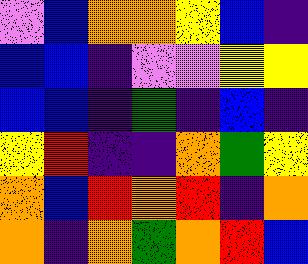[["violet", "blue", "orange", "orange", "yellow", "blue", "indigo"], ["blue", "blue", "indigo", "violet", "violet", "yellow", "yellow"], ["blue", "blue", "indigo", "green", "indigo", "blue", "indigo"], ["yellow", "red", "indigo", "indigo", "orange", "green", "yellow"], ["orange", "blue", "red", "orange", "red", "indigo", "orange"], ["orange", "indigo", "orange", "green", "orange", "red", "blue"]]